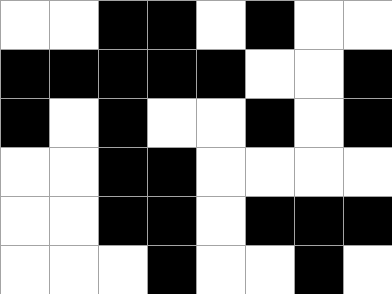[["white", "white", "black", "black", "white", "black", "white", "white"], ["black", "black", "black", "black", "black", "white", "white", "black"], ["black", "white", "black", "white", "white", "black", "white", "black"], ["white", "white", "black", "black", "white", "white", "white", "white"], ["white", "white", "black", "black", "white", "black", "black", "black"], ["white", "white", "white", "black", "white", "white", "black", "white"]]